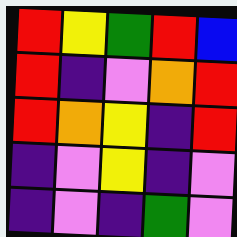[["red", "yellow", "green", "red", "blue"], ["red", "indigo", "violet", "orange", "red"], ["red", "orange", "yellow", "indigo", "red"], ["indigo", "violet", "yellow", "indigo", "violet"], ["indigo", "violet", "indigo", "green", "violet"]]